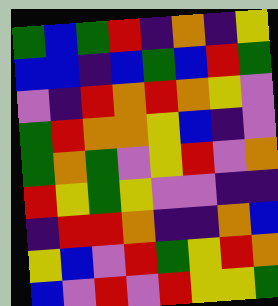[["green", "blue", "green", "red", "indigo", "orange", "indigo", "yellow"], ["blue", "blue", "indigo", "blue", "green", "blue", "red", "green"], ["violet", "indigo", "red", "orange", "red", "orange", "yellow", "violet"], ["green", "red", "orange", "orange", "yellow", "blue", "indigo", "violet"], ["green", "orange", "green", "violet", "yellow", "red", "violet", "orange"], ["red", "yellow", "green", "yellow", "violet", "violet", "indigo", "indigo"], ["indigo", "red", "red", "orange", "indigo", "indigo", "orange", "blue"], ["yellow", "blue", "violet", "red", "green", "yellow", "red", "orange"], ["blue", "violet", "red", "violet", "red", "yellow", "yellow", "green"]]